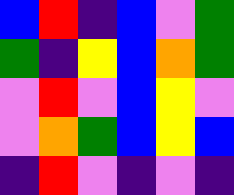[["blue", "red", "indigo", "blue", "violet", "green"], ["green", "indigo", "yellow", "blue", "orange", "green"], ["violet", "red", "violet", "blue", "yellow", "violet"], ["violet", "orange", "green", "blue", "yellow", "blue"], ["indigo", "red", "violet", "indigo", "violet", "indigo"]]